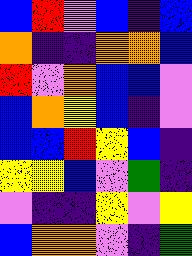[["blue", "red", "violet", "blue", "indigo", "blue"], ["orange", "indigo", "indigo", "orange", "orange", "blue"], ["red", "violet", "orange", "blue", "blue", "violet"], ["blue", "orange", "yellow", "blue", "indigo", "violet"], ["blue", "blue", "red", "yellow", "blue", "indigo"], ["yellow", "yellow", "blue", "violet", "green", "indigo"], ["violet", "indigo", "indigo", "yellow", "violet", "yellow"], ["blue", "orange", "orange", "violet", "indigo", "green"]]